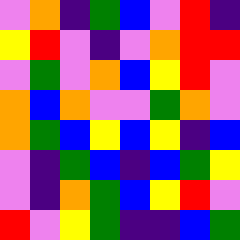[["violet", "orange", "indigo", "green", "blue", "violet", "red", "indigo"], ["yellow", "red", "violet", "indigo", "violet", "orange", "red", "red"], ["violet", "green", "violet", "orange", "blue", "yellow", "red", "violet"], ["orange", "blue", "orange", "violet", "violet", "green", "orange", "violet"], ["orange", "green", "blue", "yellow", "blue", "yellow", "indigo", "blue"], ["violet", "indigo", "green", "blue", "indigo", "blue", "green", "yellow"], ["violet", "indigo", "orange", "green", "blue", "yellow", "red", "violet"], ["red", "violet", "yellow", "green", "indigo", "indigo", "blue", "green"]]